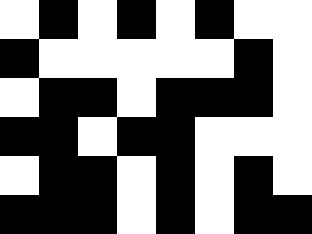[["white", "black", "white", "black", "white", "black", "white", "white"], ["black", "white", "white", "white", "white", "white", "black", "white"], ["white", "black", "black", "white", "black", "black", "black", "white"], ["black", "black", "white", "black", "black", "white", "white", "white"], ["white", "black", "black", "white", "black", "white", "black", "white"], ["black", "black", "black", "white", "black", "white", "black", "black"]]